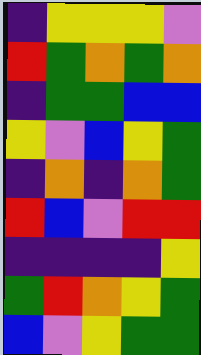[["indigo", "yellow", "yellow", "yellow", "violet"], ["red", "green", "orange", "green", "orange"], ["indigo", "green", "green", "blue", "blue"], ["yellow", "violet", "blue", "yellow", "green"], ["indigo", "orange", "indigo", "orange", "green"], ["red", "blue", "violet", "red", "red"], ["indigo", "indigo", "indigo", "indigo", "yellow"], ["green", "red", "orange", "yellow", "green"], ["blue", "violet", "yellow", "green", "green"]]